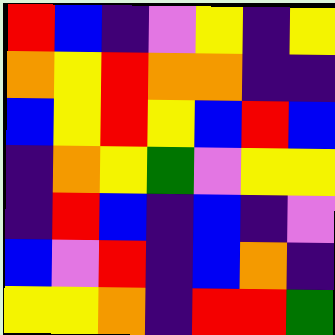[["red", "blue", "indigo", "violet", "yellow", "indigo", "yellow"], ["orange", "yellow", "red", "orange", "orange", "indigo", "indigo"], ["blue", "yellow", "red", "yellow", "blue", "red", "blue"], ["indigo", "orange", "yellow", "green", "violet", "yellow", "yellow"], ["indigo", "red", "blue", "indigo", "blue", "indigo", "violet"], ["blue", "violet", "red", "indigo", "blue", "orange", "indigo"], ["yellow", "yellow", "orange", "indigo", "red", "red", "green"]]